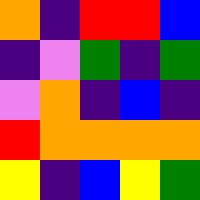[["orange", "indigo", "red", "red", "blue"], ["indigo", "violet", "green", "indigo", "green"], ["violet", "orange", "indigo", "blue", "indigo"], ["red", "orange", "orange", "orange", "orange"], ["yellow", "indigo", "blue", "yellow", "green"]]